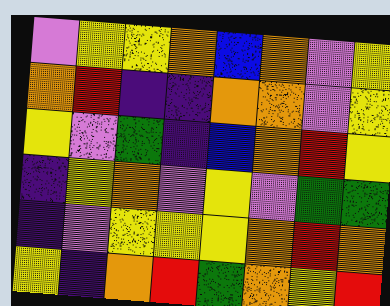[["violet", "yellow", "yellow", "orange", "blue", "orange", "violet", "yellow"], ["orange", "red", "indigo", "indigo", "orange", "orange", "violet", "yellow"], ["yellow", "violet", "green", "indigo", "blue", "orange", "red", "yellow"], ["indigo", "yellow", "orange", "violet", "yellow", "violet", "green", "green"], ["indigo", "violet", "yellow", "yellow", "yellow", "orange", "red", "orange"], ["yellow", "indigo", "orange", "red", "green", "orange", "yellow", "red"]]